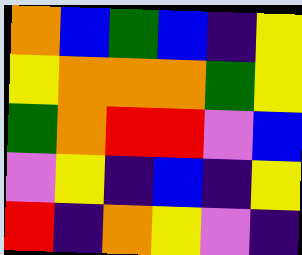[["orange", "blue", "green", "blue", "indigo", "yellow"], ["yellow", "orange", "orange", "orange", "green", "yellow"], ["green", "orange", "red", "red", "violet", "blue"], ["violet", "yellow", "indigo", "blue", "indigo", "yellow"], ["red", "indigo", "orange", "yellow", "violet", "indigo"]]